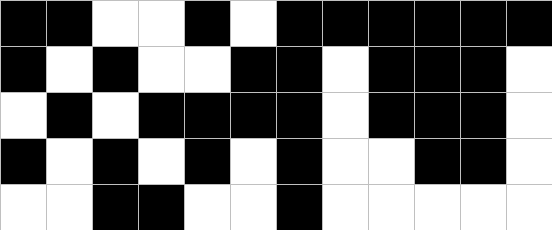[["black", "black", "white", "white", "black", "white", "black", "black", "black", "black", "black", "black"], ["black", "white", "black", "white", "white", "black", "black", "white", "black", "black", "black", "white"], ["white", "black", "white", "black", "black", "black", "black", "white", "black", "black", "black", "white"], ["black", "white", "black", "white", "black", "white", "black", "white", "white", "black", "black", "white"], ["white", "white", "black", "black", "white", "white", "black", "white", "white", "white", "white", "white"]]